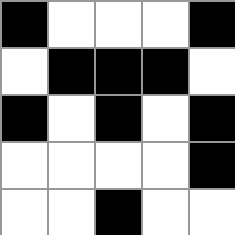[["black", "white", "white", "white", "black"], ["white", "black", "black", "black", "white"], ["black", "white", "black", "white", "black"], ["white", "white", "white", "white", "black"], ["white", "white", "black", "white", "white"]]